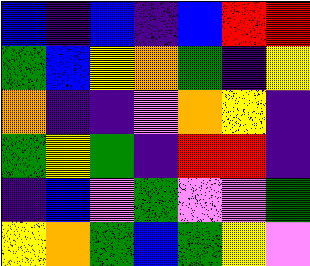[["blue", "indigo", "blue", "indigo", "blue", "red", "red"], ["green", "blue", "yellow", "orange", "green", "indigo", "yellow"], ["orange", "indigo", "indigo", "violet", "orange", "yellow", "indigo"], ["green", "yellow", "green", "indigo", "red", "red", "indigo"], ["indigo", "blue", "violet", "green", "violet", "violet", "green"], ["yellow", "orange", "green", "blue", "green", "yellow", "violet"]]